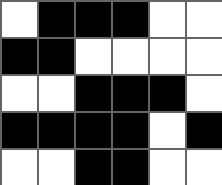[["white", "black", "black", "black", "white", "white"], ["black", "black", "white", "white", "white", "white"], ["white", "white", "black", "black", "black", "white"], ["black", "black", "black", "black", "white", "black"], ["white", "white", "black", "black", "white", "white"]]